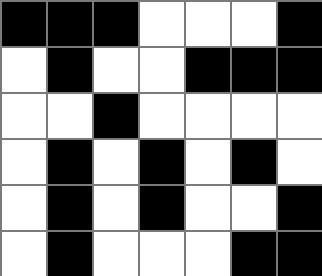[["black", "black", "black", "white", "white", "white", "black"], ["white", "black", "white", "white", "black", "black", "black"], ["white", "white", "black", "white", "white", "white", "white"], ["white", "black", "white", "black", "white", "black", "white"], ["white", "black", "white", "black", "white", "white", "black"], ["white", "black", "white", "white", "white", "black", "black"]]